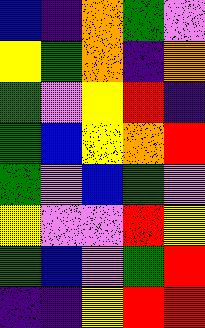[["blue", "indigo", "orange", "green", "violet"], ["yellow", "green", "orange", "indigo", "orange"], ["green", "violet", "yellow", "red", "indigo"], ["green", "blue", "yellow", "orange", "red"], ["green", "violet", "blue", "green", "violet"], ["yellow", "violet", "violet", "red", "yellow"], ["green", "blue", "violet", "green", "red"], ["indigo", "indigo", "yellow", "red", "red"]]